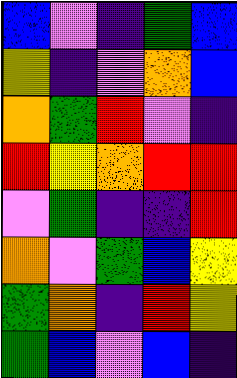[["blue", "violet", "indigo", "green", "blue"], ["yellow", "indigo", "violet", "orange", "blue"], ["orange", "green", "red", "violet", "indigo"], ["red", "yellow", "orange", "red", "red"], ["violet", "green", "indigo", "indigo", "red"], ["orange", "violet", "green", "blue", "yellow"], ["green", "orange", "indigo", "red", "yellow"], ["green", "blue", "violet", "blue", "indigo"]]